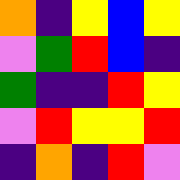[["orange", "indigo", "yellow", "blue", "yellow"], ["violet", "green", "red", "blue", "indigo"], ["green", "indigo", "indigo", "red", "yellow"], ["violet", "red", "yellow", "yellow", "red"], ["indigo", "orange", "indigo", "red", "violet"]]